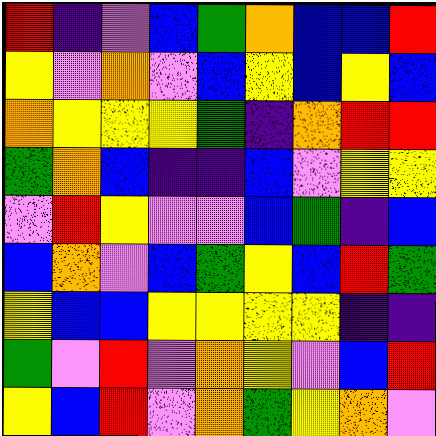[["red", "indigo", "violet", "blue", "green", "orange", "blue", "blue", "red"], ["yellow", "violet", "orange", "violet", "blue", "yellow", "blue", "yellow", "blue"], ["orange", "yellow", "yellow", "yellow", "green", "indigo", "orange", "red", "red"], ["green", "orange", "blue", "indigo", "indigo", "blue", "violet", "yellow", "yellow"], ["violet", "red", "yellow", "violet", "violet", "blue", "green", "indigo", "blue"], ["blue", "orange", "violet", "blue", "green", "yellow", "blue", "red", "green"], ["yellow", "blue", "blue", "yellow", "yellow", "yellow", "yellow", "indigo", "indigo"], ["green", "violet", "red", "violet", "orange", "yellow", "violet", "blue", "red"], ["yellow", "blue", "red", "violet", "orange", "green", "yellow", "orange", "violet"]]